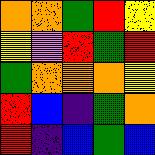[["orange", "orange", "green", "red", "yellow"], ["yellow", "violet", "red", "green", "red"], ["green", "orange", "orange", "orange", "yellow"], ["red", "blue", "indigo", "green", "orange"], ["red", "indigo", "blue", "green", "blue"]]